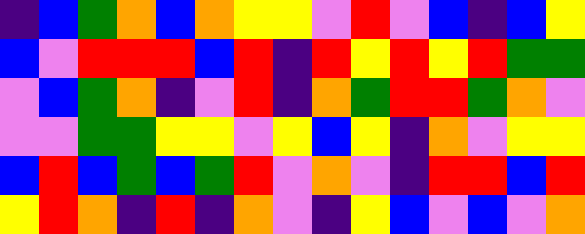[["indigo", "blue", "green", "orange", "blue", "orange", "yellow", "yellow", "violet", "red", "violet", "blue", "indigo", "blue", "yellow"], ["blue", "violet", "red", "red", "red", "blue", "red", "indigo", "red", "yellow", "red", "yellow", "red", "green", "green"], ["violet", "blue", "green", "orange", "indigo", "violet", "red", "indigo", "orange", "green", "red", "red", "green", "orange", "violet"], ["violet", "violet", "green", "green", "yellow", "yellow", "violet", "yellow", "blue", "yellow", "indigo", "orange", "violet", "yellow", "yellow"], ["blue", "red", "blue", "green", "blue", "green", "red", "violet", "orange", "violet", "indigo", "red", "red", "blue", "red"], ["yellow", "red", "orange", "indigo", "red", "indigo", "orange", "violet", "indigo", "yellow", "blue", "violet", "blue", "violet", "orange"]]